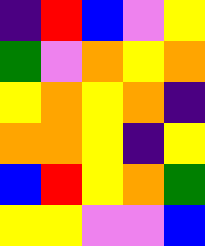[["indigo", "red", "blue", "violet", "yellow"], ["green", "violet", "orange", "yellow", "orange"], ["yellow", "orange", "yellow", "orange", "indigo"], ["orange", "orange", "yellow", "indigo", "yellow"], ["blue", "red", "yellow", "orange", "green"], ["yellow", "yellow", "violet", "violet", "blue"]]